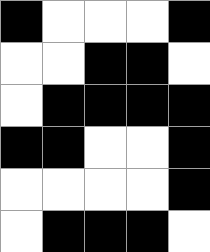[["black", "white", "white", "white", "black"], ["white", "white", "black", "black", "white"], ["white", "black", "black", "black", "black"], ["black", "black", "white", "white", "black"], ["white", "white", "white", "white", "black"], ["white", "black", "black", "black", "white"]]